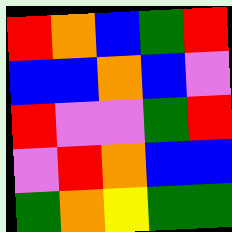[["red", "orange", "blue", "green", "red"], ["blue", "blue", "orange", "blue", "violet"], ["red", "violet", "violet", "green", "red"], ["violet", "red", "orange", "blue", "blue"], ["green", "orange", "yellow", "green", "green"]]